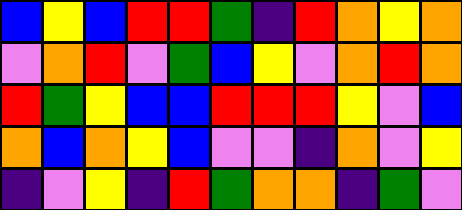[["blue", "yellow", "blue", "red", "red", "green", "indigo", "red", "orange", "yellow", "orange"], ["violet", "orange", "red", "violet", "green", "blue", "yellow", "violet", "orange", "red", "orange"], ["red", "green", "yellow", "blue", "blue", "red", "red", "red", "yellow", "violet", "blue"], ["orange", "blue", "orange", "yellow", "blue", "violet", "violet", "indigo", "orange", "violet", "yellow"], ["indigo", "violet", "yellow", "indigo", "red", "green", "orange", "orange", "indigo", "green", "violet"]]